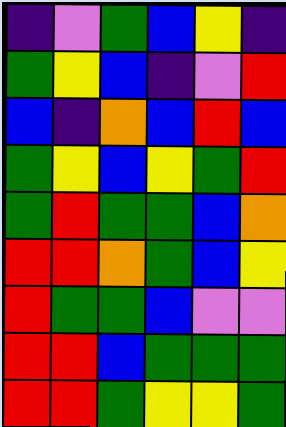[["indigo", "violet", "green", "blue", "yellow", "indigo"], ["green", "yellow", "blue", "indigo", "violet", "red"], ["blue", "indigo", "orange", "blue", "red", "blue"], ["green", "yellow", "blue", "yellow", "green", "red"], ["green", "red", "green", "green", "blue", "orange"], ["red", "red", "orange", "green", "blue", "yellow"], ["red", "green", "green", "blue", "violet", "violet"], ["red", "red", "blue", "green", "green", "green"], ["red", "red", "green", "yellow", "yellow", "green"]]